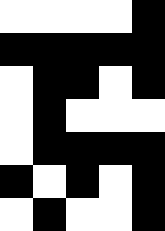[["white", "white", "white", "white", "black"], ["black", "black", "black", "black", "black"], ["white", "black", "black", "white", "black"], ["white", "black", "white", "white", "white"], ["white", "black", "black", "black", "black"], ["black", "white", "black", "white", "black"], ["white", "black", "white", "white", "black"]]